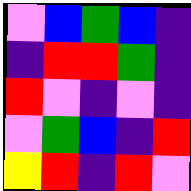[["violet", "blue", "green", "blue", "indigo"], ["indigo", "red", "red", "green", "indigo"], ["red", "violet", "indigo", "violet", "indigo"], ["violet", "green", "blue", "indigo", "red"], ["yellow", "red", "indigo", "red", "violet"]]